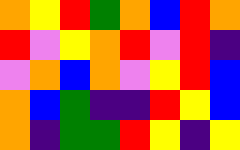[["orange", "yellow", "red", "green", "orange", "blue", "red", "orange"], ["red", "violet", "yellow", "orange", "red", "violet", "red", "indigo"], ["violet", "orange", "blue", "orange", "violet", "yellow", "red", "blue"], ["orange", "blue", "green", "indigo", "indigo", "red", "yellow", "blue"], ["orange", "indigo", "green", "green", "red", "yellow", "indigo", "yellow"]]